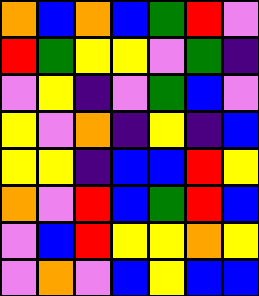[["orange", "blue", "orange", "blue", "green", "red", "violet"], ["red", "green", "yellow", "yellow", "violet", "green", "indigo"], ["violet", "yellow", "indigo", "violet", "green", "blue", "violet"], ["yellow", "violet", "orange", "indigo", "yellow", "indigo", "blue"], ["yellow", "yellow", "indigo", "blue", "blue", "red", "yellow"], ["orange", "violet", "red", "blue", "green", "red", "blue"], ["violet", "blue", "red", "yellow", "yellow", "orange", "yellow"], ["violet", "orange", "violet", "blue", "yellow", "blue", "blue"]]